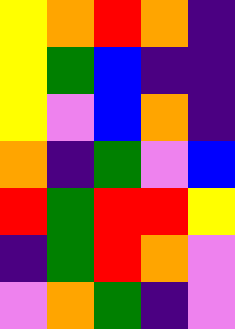[["yellow", "orange", "red", "orange", "indigo"], ["yellow", "green", "blue", "indigo", "indigo"], ["yellow", "violet", "blue", "orange", "indigo"], ["orange", "indigo", "green", "violet", "blue"], ["red", "green", "red", "red", "yellow"], ["indigo", "green", "red", "orange", "violet"], ["violet", "orange", "green", "indigo", "violet"]]